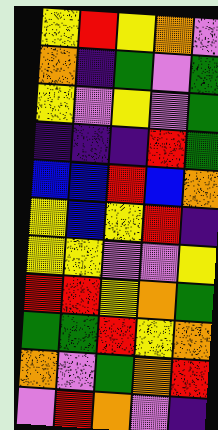[["yellow", "red", "yellow", "orange", "violet"], ["orange", "indigo", "green", "violet", "green"], ["yellow", "violet", "yellow", "violet", "green"], ["indigo", "indigo", "indigo", "red", "green"], ["blue", "blue", "red", "blue", "orange"], ["yellow", "blue", "yellow", "red", "indigo"], ["yellow", "yellow", "violet", "violet", "yellow"], ["red", "red", "yellow", "orange", "green"], ["green", "green", "red", "yellow", "orange"], ["orange", "violet", "green", "orange", "red"], ["violet", "red", "orange", "violet", "indigo"]]